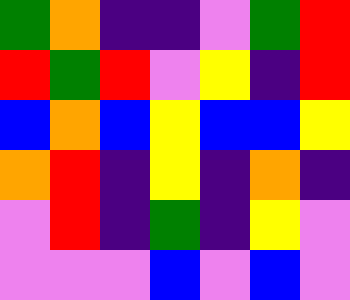[["green", "orange", "indigo", "indigo", "violet", "green", "red"], ["red", "green", "red", "violet", "yellow", "indigo", "red"], ["blue", "orange", "blue", "yellow", "blue", "blue", "yellow"], ["orange", "red", "indigo", "yellow", "indigo", "orange", "indigo"], ["violet", "red", "indigo", "green", "indigo", "yellow", "violet"], ["violet", "violet", "violet", "blue", "violet", "blue", "violet"]]